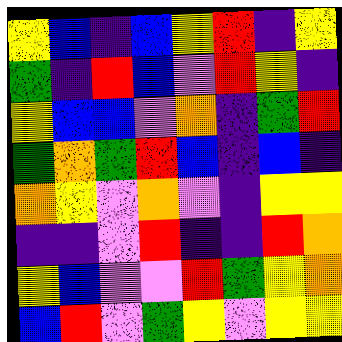[["yellow", "blue", "indigo", "blue", "yellow", "red", "indigo", "yellow"], ["green", "indigo", "red", "blue", "violet", "red", "yellow", "indigo"], ["yellow", "blue", "blue", "violet", "orange", "indigo", "green", "red"], ["green", "orange", "green", "red", "blue", "indigo", "blue", "indigo"], ["orange", "yellow", "violet", "orange", "violet", "indigo", "yellow", "yellow"], ["indigo", "indigo", "violet", "red", "indigo", "indigo", "red", "orange"], ["yellow", "blue", "violet", "violet", "red", "green", "yellow", "orange"], ["blue", "red", "violet", "green", "yellow", "violet", "yellow", "yellow"]]